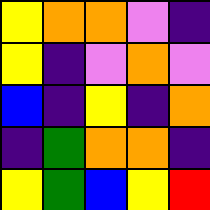[["yellow", "orange", "orange", "violet", "indigo"], ["yellow", "indigo", "violet", "orange", "violet"], ["blue", "indigo", "yellow", "indigo", "orange"], ["indigo", "green", "orange", "orange", "indigo"], ["yellow", "green", "blue", "yellow", "red"]]